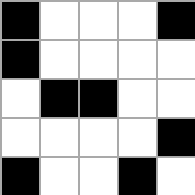[["black", "white", "white", "white", "black"], ["black", "white", "white", "white", "white"], ["white", "black", "black", "white", "white"], ["white", "white", "white", "white", "black"], ["black", "white", "white", "black", "white"]]